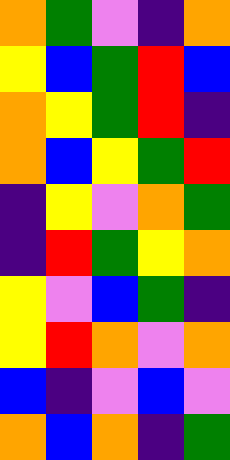[["orange", "green", "violet", "indigo", "orange"], ["yellow", "blue", "green", "red", "blue"], ["orange", "yellow", "green", "red", "indigo"], ["orange", "blue", "yellow", "green", "red"], ["indigo", "yellow", "violet", "orange", "green"], ["indigo", "red", "green", "yellow", "orange"], ["yellow", "violet", "blue", "green", "indigo"], ["yellow", "red", "orange", "violet", "orange"], ["blue", "indigo", "violet", "blue", "violet"], ["orange", "blue", "orange", "indigo", "green"]]